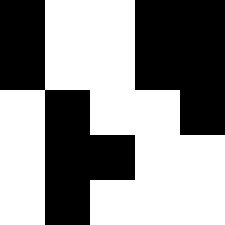[["black", "white", "white", "black", "black"], ["black", "white", "white", "black", "black"], ["white", "black", "white", "white", "black"], ["white", "black", "black", "white", "white"], ["white", "black", "white", "white", "white"]]